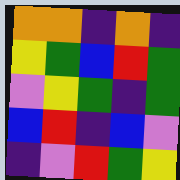[["orange", "orange", "indigo", "orange", "indigo"], ["yellow", "green", "blue", "red", "green"], ["violet", "yellow", "green", "indigo", "green"], ["blue", "red", "indigo", "blue", "violet"], ["indigo", "violet", "red", "green", "yellow"]]